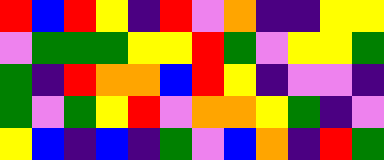[["red", "blue", "red", "yellow", "indigo", "red", "violet", "orange", "indigo", "indigo", "yellow", "yellow"], ["violet", "green", "green", "green", "yellow", "yellow", "red", "green", "violet", "yellow", "yellow", "green"], ["green", "indigo", "red", "orange", "orange", "blue", "red", "yellow", "indigo", "violet", "violet", "indigo"], ["green", "violet", "green", "yellow", "red", "violet", "orange", "orange", "yellow", "green", "indigo", "violet"], ["yellow", "blue", "indigo", "blue", "indigo", "green", "violet", "blue", "orange", "indigo", "red", "green"]]